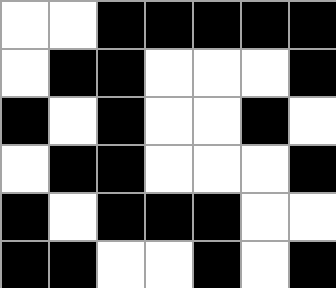[["white", "white", "black", "black", "black", "black", "black"], ["white", "black", "black", "white", "white", "white", "black"], ["black", "white", "black", "white", "white", "black", "white"], ["white", "black", "black", "white", "white", "white", "black"], ["black", "white", "black", "black", "black", "white", "white"], ["black", "black", "white", "white", "black", "white", "black"]]